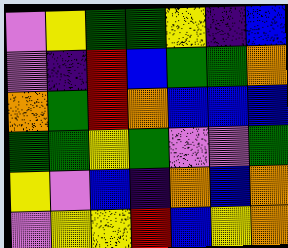[["violet", "yellow", "green", "green", "yellow", "indigo", "blue"], ["violet", "indigo", "red", "blue", "green", "green", "orange"], ["orange", "green", "red", "orange", "blue", "blue", "blue"], ["green", "green", "yellow", "green", "violet", "violet", "green"], ["yellow", "violet", "blue", "indigo", "orange", "blue", "orange"], ["violet", "yellow", "yellow", "red", "blue", "yellow", "orange"]]